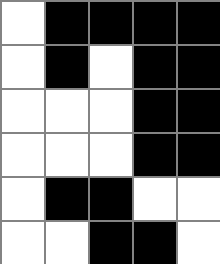[["white", "black", "black", "black", "black"], ["white", "black", "white", "black", "black"], ["white", "white", "white", "black", "black"], ["white", "white", "white", "black", "black"], ["white", "black", "black", "white", "white"], ["white", "white", "black", "black", "white"]]